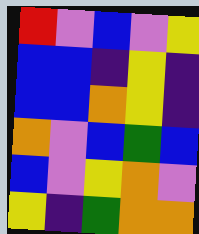[["red", "violet", "blue", "violet", "yellow"], ["blue", "blue", "indigo", "yellow", "indigo"], ["blue", "blue", "orange", "yellow", "indigo"], ["orange", "violet", "blue", "green", "blue"], ["blue", "violet", "yellow", "orange", "violet"], ["yellow", "indigo", "green", "orange", "orange"]]